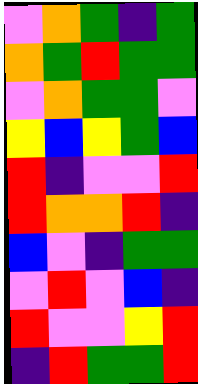[["violet", "orange", "green", "indigo", "green"], ["orange", "green", "red", "green", "green"], ["violet", "orange", "green", "green", "violet"], ["yellow", "blue", "yellow", "green", "blue"], ["red", "indigo", "violet", "violet", "red"], ["red", "orange", "orange", "red", "indigo"], ["blue", "violet", "indigo", "green", "green"], ["violet", "red", "violet", "blue", "indigo"], ["red", "violet", "violet", "yellow", "red"], ["indigo", "red", "green", "green", "red"]]